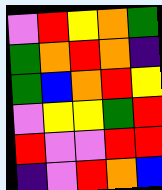[["violet", "red", "yellow", "orange", "green"], ["green", "orange", "red", "orange", "indigo"], ["green", "blue", "orange", "red", "yellow"], ["violet", "yellow", "yellow", "green", "red"], ["red", "violet", "violet", "red", "red"], ["indigo", "violet", "red", "orange", "blue"]]